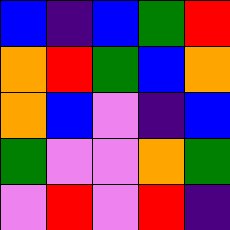[["blue", "indigo", "blue", "green", "red"], ["orange", "red", "green", "blue", "orange"], ["orange", "blue", "violet", "indigo", "blue"], ["green", "violet", "violet", "orange", "green"], ["violet", "red", "violet", "red", "indigo"]]